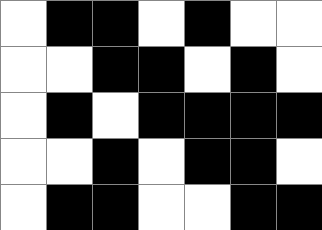[["white", "black", "black", "white", "black", "white", "white"], ["white", "white", "black", "black", "white", "black", "white"], ["white", "black", "white", "black", "black", "black", "black"], ["white", "white", "black", "white", "black", "black", "white"], ["white", "black", "black", "white", "white", "black", "black"]]